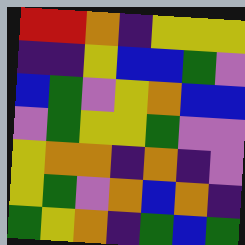[["red", "red", "orange", "indigo", "yellow", "yellow", "yellow"], ["indigo", "indigo", "yellow", "blue", "blue", "green", "violet"], ["blue", "green", "violet", "yellow", "orange", "blue", "blue"], ["violet", "green", "yellow", "yellow", "green", "violet", "violet"], ["yellow", "orange", "orange", "indigo", "orange", "indigo", "violet"], ["yellow", "green", "violet", "orange", "blue", "orange", "indigo"], ["green", "yellow", "orange", "indigo", "green", "blue", "green"]]